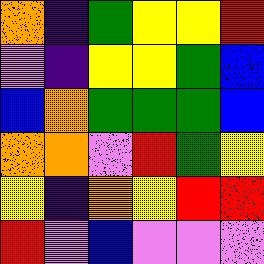[["orange", "indigo", "green", "yellow", "yellow", "red"], ["violet", "indigo", "yellow", "yellow", "green", "blue"], ["blue", "orange", "green", "green", "green", "blue"], ["orange", "orange", "violet", "red", "green", "yellow"], ["yellow", "indigo", "orange", "yellow", "red", "red"], ["red", "violet", "blue", "violet", "violet", "violet"]]